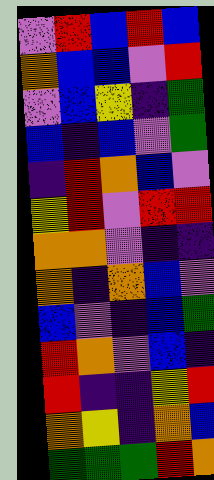[["violet", "red", "blue", "red", "blue"], ["orange", "blue", "blue", "violet", "red"], ["violet", "blue", "yellow", "indigo", "green"], ["blue", "indigo", "blue", "violet", "green"], ["indigo", "red", "orange", "blue", "violet"], ["yellow", "red", "violet", "red", "red"], ["orange", "orange", "violet", "indigo", "indigo"], ["orange", "indigo", "orange", "blue", "violet"], ["blue", "violet", "indigo", "blue", "green"], ["red", "orange", "violet", "blue", "indigo"], ["red", "indigo", "indigo", "yellow", "red"], ["orange", "yellow", "indigo", "orange", "blue"], ["green", "green", "green", "red", "orange"]]